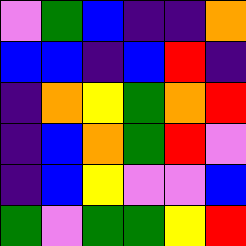[["violet", "green", "blue", "indigo", "indigo", "orange"], ["blue", "blue", "indigo", "blue", "red", "indigo"], ["indigo", "orange", "yellow", "green", "orange", "red"], ["indigo", "blue", "orange", "green", "red", "violet"], ["indigo", "blue", "yellow", "violet", "violet", "blue"], ["green", "violet", "green", "green", "yellow", "red"]]